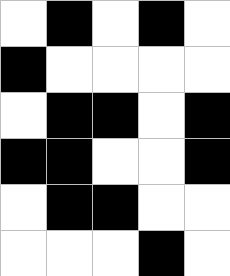[["white", "black", "white", "black", "white"], ["black", "white", "white", "white", "white"], ["white", "black", "black", "white", "black"], ["black", "black", "white", "white", "black"], ["white", "black", "black", "white", "white"], ["white", "white", "white", "black", "white"]]